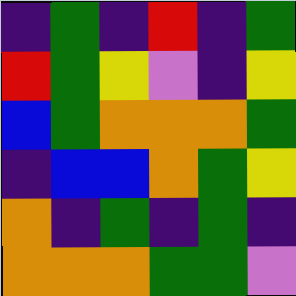[["indigo", "green", "indigo", "red", "indigo", "green"], ["red", "green", "yellow", "violet", "indigo", "yellow"], ["blue", "green", "orange", "orange", "orange", "green"], ["indigo", "blue", "blue", "orange", "green", "yellow"], ["orange", "indigo", "green", "indigo", "green", "indigo"], ["orange", "orange", "orange", "green", "green", "violet"]]